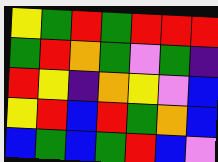[["yellow", "green", "red", "green", "red", "red", "red"], ["green", "red", "orange", "green", "violet", "green", "indigo"], ["red", "yellow", "indigo", "orange", "yellow", "violet", "blue"], ["yellow", "red", "blue", "red", "green", "orange", "blue"], ["blue", "green", "blue", "green", "red", "blue", "violet"]]